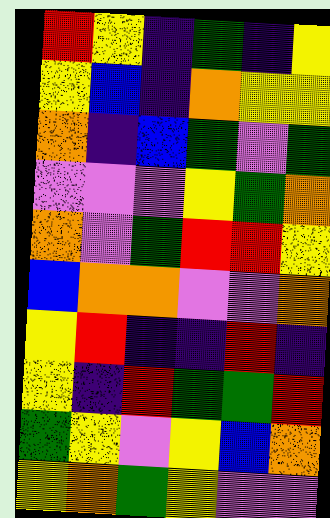[["red", "yellow", "indigo", "green", "indigo", "yellow"], ["yellow", "blue", "indigo", "orange", "yellow", "yellow"], ["orange", "indigo", "blue", "green", "violet", "green"], ["violet", "violet", "violet", "yellow", "green", "orange"], ["orange", "violet", "green", "red", "red", "yellow"], ["blue", "orange", "orange", "violet", "violet", "orange"], ["yellow", "red", "indigo", "indigo", "red", "indigo"], ["yellow", "indigo", "red", "green", "green", "red"], ["green", "yellow", "violet", "yellow", "blue", "orange"], ["yellow", "orange", "green", "yellow", "violet", "violet"]]